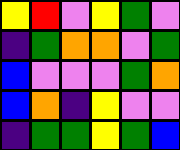[["yellow", "red", "violet", "yellow", "green", "violet"], ["indigo", "green", "orange", "orange", "violet", "green"], ["blue", "violet", "violet", "violet", "green", "orange"], ["blue", "orange", "indigo", "yellow", "violet", "violet"], ["indigo", "green", "green", "yellow", "green", "blue"]]